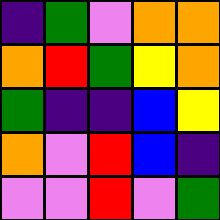[["indigo", "green", "violet", "orange", "orange"], ["orange", "red", "green", "yellow", "orange"], ["green", "indigo", "indigo", "blue", "yellow"], ["orange", "violet", "red", "blue", "indigo"], ["violet", "violet", "red", "violet", "green"]]